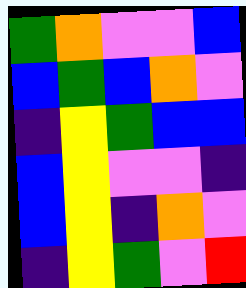[["green", "orange", "violet", "violet", "blue"], ["blue", "green", "blue", "orange", "violet"], ["indigo", "yellow", "green", "blue", "blue"], ["blue", "yellow", "violet", "violet", "indigo"], ["blue", "yellow", "indigo", "orange", "violet"], ["indigo", "yellow", "green", "violet", "red"]]